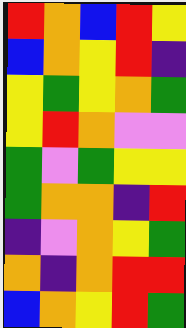[["red", "orange", "blue", "red", "yellow"], ["blue", "orange", "yellow", "red", "indigo"], ["yellow", "green", "yellow", "orange", "green"], ["yellow", "red", "orange", "violet", "violet"], ["green", "violet", "green", "yellow", "yellow"], ["green", "orange", "orange", "indigo", "red"], ["indigo", "violet", "orange", "yellow", "green"], ["orange", "indigo", "orange", "red", "red"], ["blue", "orange", "yellow", "red", "green"]]